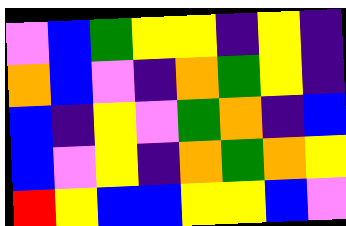[["violet", "blue", "green", "yellow", "yellow", "indigo", "yellow", "indigo"], ["orange", "blue", "violet", "indigo", "orange", "green", "yellow", "indigo"], ["blue", "indigo", "yellow", "violet", "green", "orange", "indigo", "blue"], ["blue", "violet", "yellow", "indigo", "orange", "green", "orange", "yellow"], ["red", "yellow", "blue", "blue", "yellow", "yellow", "blue", "violet"]]